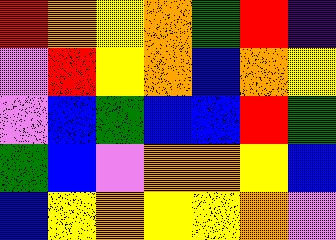[["red", "orange", "yellow", "orange", "green", "red", "indigo"], ["violet", "red", "yellow", "orange", "blue", "orange", "yellow"], ["violet", "blue", "green", "blue", "blue", "red", "green"], ["green", "blue", "violet", "orange", "orange", "yellow", "blue"], ["blue", "yellow", "orange", "yellow", "yellow", "orange", "violet"]]